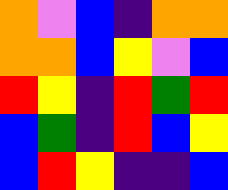[["orange", "violet", "blue", "indigo", "orange", "orange"], ["orange", "orange", "blue", "yellow", "violet", "blue"], ["red", "yellow", "indigo", "red", "green", "red"], ["blue", "green", "indigo", "red", "blue", "yellow"], ["blue", "red", "yellow", "indigo", "indigo", "blue"]]